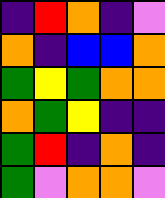[["indigo", "red", "orange", "indigo", "violet"], ["orange", "indigo", "blue", "blue", "orange"], ["green", "yellow", "green", "orange", "orange"], ["orange", "green", "yellow", "indigo", "indigo"], ["green", "red", "indigo", "orange", "indigo"], ["green", "violet", "orange", "orange", "violet"]]